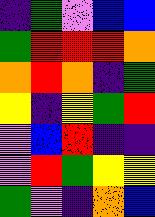[["indigo", "green", "violet", "blue", "blue"], ["green", "red", "red", "red", "orange"], ["orange", "red", "orange", "indigo", "green"], ["yellow", "indigo", "yellow", "green", "red"], ["violet", "blue", "red", "indigo", "indigo"], ["violet", "red", "green", "yellow", "yellow"], ["green", "violet", "indigo", "orange", "blue"]]